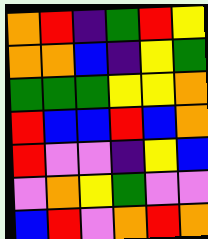[["orange", "red", "indigo", "green", "red", "yellow"], ["orange", "orange", "blue", "indigo", "yellow", "green"], ["green", "green", "green", "yellow", "yellow", "orange"], ["red", "blue", "blue", "red", "blue", "orange"], ["red", "violet", "violet", "indigo", "yellow", "blue"], ["violet", "orange", "yellow", "green", "violet", "violet"], ["blue", "red", "violet", "orange", "red", "orange"]]